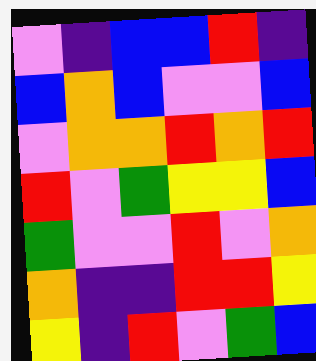[["violet", "indigo", "blue", "blue", "red", "indigo"], ["blue", "orange", "blue", "violet", "violet", "blue"], ["violet", "orange", "orange", "red", "orange", "red"], ["red", "violet", "green", "yellow", "yellow", "blue"], ["green", "violet", "violet", "red", "violet", "orange"], ["orange", "indigo", "indigo", "red", "red", "yellow"], ["yellow", "indigo", "red", "violet", "green", "blue"]]